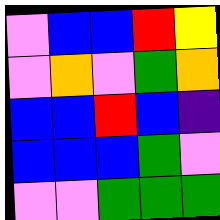[["violet", "blue", "blue", "red", "yellow"], ["violet", "orange", "violet", "green", "orange"], ["blue", "blue", "red", "blue", "indigo"], ["blue", "blue", "blue", "green", "violet"], ["violet", "violet", "green", "green", "green"]]